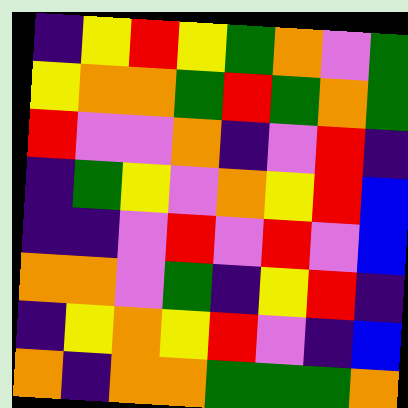[["indigo", "yellow", "red", "yellow", "green", "orange", "violet", "green"], ["yellow", "orange", "orange", "green", "red", "green", "orange", "green"], ["red", "violet", "violet", "orange", "indigo", "violet", "red", "indigo"], ["indigo", "green", "yellow", "violet", "orange", "yellow", "red", "blue"], ["indigo", "indigo", "violet", "red", "violet", "red", "violet", "blue"], ["orange", "orange", "violet", "green", "indigo", "yellow", "red", "indigo"], ["indigo", "yellow", "orange", "yellow", "red", "violet", "indigo", "blue"], ["orange", "indigo", "orange", "orange", "green", "green", "green", "orange"]]